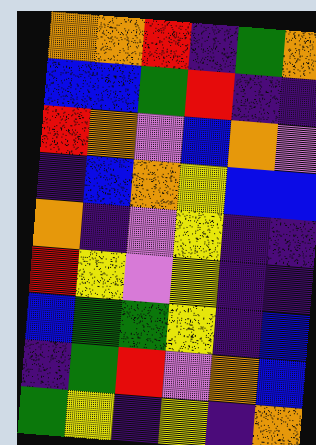[["orange", "orange", "red", "indigo", "green", "orange"], ["blue", "blue", "green", "red", "indigo", "indigo"], ["red", "orange", "violet", "blue", "orange", "violet"], ["indigo", "blue", "orange", "yellow", "blue", "blue"], ["orange", "indigo", "violet", "yellow", "indigo", "indigo"], ["red", "yellow", "violet", "yellow", "indigo", "indigo"], ["blue", "green", "green", "yellow", "indigo", "blue"], ["indigo", "green", "red", "violet", "orange", "blue"], ["green", "yellow", "indigo", "yellow", "indigo", "orange"]]